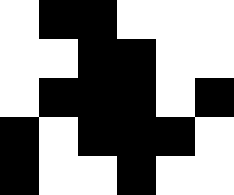[["white", "black", "black", "white", "white", "white"], ["white", "white", "black", "black", "white", "white"], ["white", "black", "black", "black", "white", "black"], ["black", "white", "black", "black", "black", "white"], ["black", "white", "white", "black", "white", "white"]]